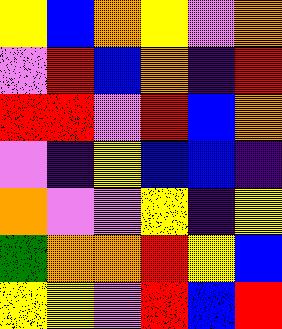[["yellow", "blue", "orange", "yellow", "violet", "orange"], ["violet", "red", "blue", "orange", "indigo", "red"], ["red", "red", "violet", "red", "blue", "orange"], ["violet", "indigo", "yellow", "blue", "blue", "indigo"], ["orange", "violet", "violet", "yellow", "indigo", "yellow"], ["green", "orange", "orange", "red", "yellow", "blue"], ["yellow", "yellow", "violet", "red", "blue", "red"]]